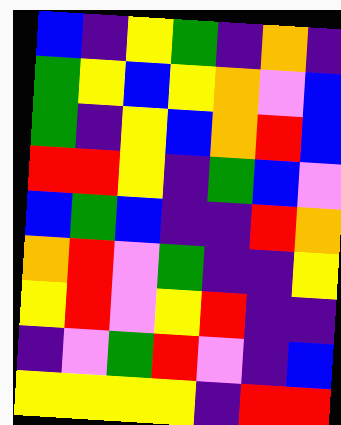[["blue", "indigo", "yellow", "green", "indigo", "orange", "indigo"], ["green", "yellow", "blue", "yellow", "orange", "violet", "blue"], ["green", "indigo", "yellow", "blue", "orange", "red", "blue"], ["red", "red", "yellow", "indigo", "green", "blue", "violet"], ["blue", "green", "blue", "indigo", "indigo", "red", "orange"], ["orange", "red", "violet", "green", "indigo", "indigo", "yellow"], ["yellow", "red", "violet", "yellow", "red", "indigo", "indigo"], ["indigo", "violet", "green", "red", "violet", "indigo", "blue"], ["yellow", "yellow", "yellow", "yellow", "indigo", "red", "red"]]